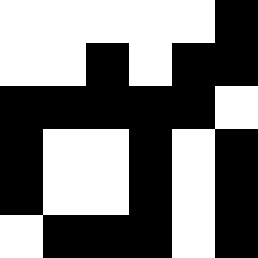[["white", "white", "white", "white", "white", "black"], ["white", "white", "black", "white", "black", "black"], ["black", "black", "black", "black", "black", "white"], ["black", "white", "white", "black", "white", "black"], ["black", "white", "white", "black", "white", "black"], ["white", "black", "black", "black", "white", "black"]]